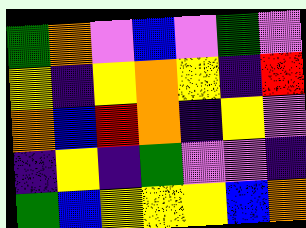[["green", "orange", "violet", "blue", "violet", "green", "violet"], ["yellow", "indigo", "yellow", "orange", "yellow", "indigo", "red"], ["orange", "blue", "red", "orange", "indigo", "yellow", "violet"], ["indigo", "yellow", "indigo", "green", "violet", "violet", "indigo"], ["green", "blue", "yellow", "yellow", "yellow", "blue", "orange"]]